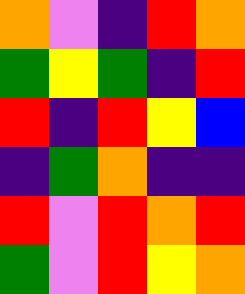[["orange", "violet", "indigo", "red", "orange"], ["green", "yellow", "green", "indigo", "red"], ["red", "indigo", "red", "yellow", "blue"], ["indigo", "green", "orange", "indigo", "indigo"], ["red", "violet", "red", "orange", "red"], ["green", "violet", "red", "yellow", "orange"]]